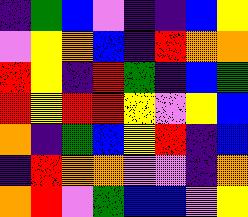[["indigo", "green", "blue", "violet", "indigo", "indigo", "blue", "yellow"], ["violet", "yellow", "orange", "blue", "indigo", "red", "orange", "orange"], ["red", "yellow", "indigo", "red", "green", "indigo", "blue", "green"], ["red", "yellow", "red", "red", "yellow", "violet", "yellow", "blue"], ["orange", "indigo", "green", "blue", "yellow", "red", "indigo", "blue"], ["indigo", "red", "orange", "orange", "violet", "violet", "indigo", "orange"], ["orange", "red", "violet", "green", "blue", "blue", "violet", "yellow"]]